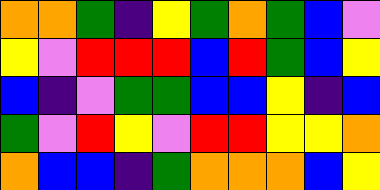[["orange", "orange", "green", "indigo", "yellow", "green", "orange", "green", "blue", "violet"], ["yellow", "violet", "red", "red", "red", "blue", "red", "green", "blue", "yellow"], ["blue", "indigo", "violet", "green", "green", "blue", "blue", "yellow", "indigo", "blue"], ["green", "violet", "red", "yellow", "violet", "red", "red", "yellow", "yellow", "orange"], ["orange", "blue", "blue", "indigo", "green", "orange", "orange", "orange", "blue", "yellow"]]